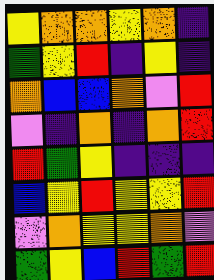[["yellow", "orange", "orange", "yellow", "orange", "indigo"], ["green", "yellow", "red", "indigo", "yellow", "indigo"], ["orange", "blue", "blue", "orange", "violet", "red"], ["violet", "indigo", "orange", "indigo", "orange", "red"], ["red", "green", "yellow", "indigo", "indigo", "indigo"], ["blue", "yellow", "red", "yellow", "yellow", "red"], ["violet", "orange", "yellow", "yellow", "orange", "violet"], ["green", "yellow", "blue", "red", "green", "red"]]